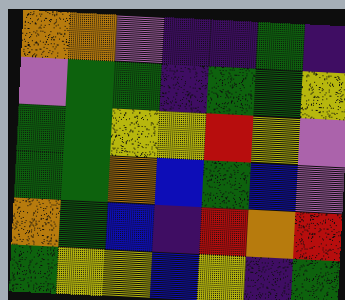[["orange", "orange", "violet", "indigo", "indigo", "green", "indigo"], ["violet", "green", "green", "indigo", "green", "green", "yellow"], ["green", "green", "yellow", "yellow", "red", "yellow", "violet"], ["green", "green", "orange", "blue", "green", "blue", "violet"], ["orange", "green", "blue", "indigo", "red", "orange", "red"], ["green", "yellow", "yellow", "blue", "yellow", "indigo", "green"]]